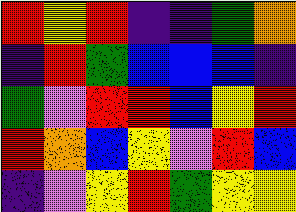[["red", "yellow", "red", "indigo", "indigo", "green", "orange"], ["indigo", "red", "green", "blue", "blue", "blue", "indigo"], ["green", "violet", "red", "red", "blue", "yellow", "red"], ["red", "orange", "blue", "yellow", "violet", "red", "blue"], ["indigo", "violet", "yellow", "red", "green", "yellow", "yellow"]]